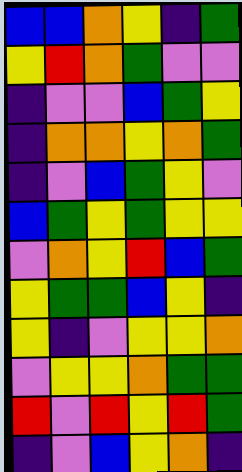[["blue", "blue", "orange", "yellow", "indigo", "green"], ["yellow", "red", "orange", "green", "violet", "violet"], ["indigo", "violet", "violet", "blue", "green", "yellow"], ["indigo", "orange", "orange", "yellow", "orange", "green"], ["indigo", "violet", "blue", "green", "yellow", "violet"], ["blue", "green", "yellow", "green", "yellow", "yellow"], ["violet", "orange", "yellow", "red", "blue", "green"], ["yellow", "green", "green", "blue", "yellow", "indigo"], ["yellow", "indigo", "violet", "yellow", "yellow", "orange"], ["violet", "yellow", "yellow", "orange", "green", "green"], ["red", "violet", "red", "yellow", "red", "green"], ["indigo", "violet", "blue", "yellow", "orange", "indigo"]]